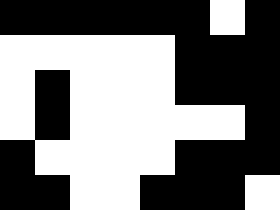[["black", "black", "black", "black", "black", "black", "white", "black"], ["white", "white", "white", "white", "white", "black", "black", "black"], ["white", "black", "white", "white", "white", "black", "black", "black"], ["white", "black", "white", "white", "white", "white", "white", "black"], ["black", "white", "white", "white", "white", "black", "black", "black"], ["black", "black", "white", "white", "black", "black", "black", "white"]]